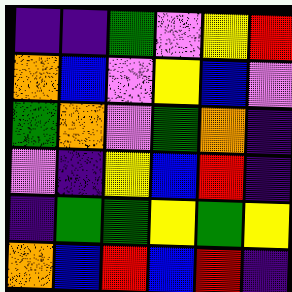[["indigo", "indigo", "green", "violet", "yellow", "red"], ["orange", "blue", "violet", "yellow", "blue", "violet"], ["green", "orange", "violet", "green", "orange", "indigo"], ["violet", "indigo", "yellow", "blue", "red", "indigo"], ["indigo", "green", "green", "yellow", "green", "yellow"], ["orange", "blue", "red", "blue", "red", "indigo"]]